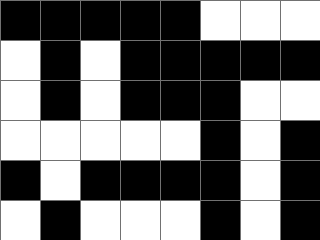[["black", "black", "black", "black", "black", "white", "white", "white"], ["white", "black", "white", "black", "black", "black", "black", "black"], ["white", "black", "white", "black", "black", "black", "white", "white"], ["white", "white", "white", "white", "white", "black", "white", "black"], ["black", "white", "black", "black", "black", "black", "white", "black"], ["white", "black", "white", "white", "white", "black", "white", "black"]]